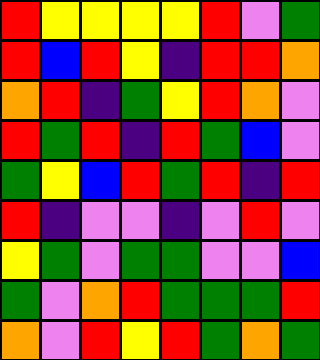[["red", "yellow", "yellow", "yellow", "yellow", "red", "violet", "green"], ["red", "blue", "red", "yellow", "indigo", "red", "red", "orange"], ["orange", "red", "indigo", "green", "yellow", "red", "orange", "violet"], ["red", "green", "red", "indigo", "red", "green", "blue", "violet"], ["green", "yellow", "blue", "red", "green", "red", "indigo", "red"], ["red", "indigo", "violet", "violet", "indigo", "violet", "red", "violet"], ["yellow", "green", "violet", "green", "green", "violet", "violet", "blue"], ["green", "violet", "orange", "red", "green", "green", "green", "red"], ["orange", "violet", "red", "yellow", "red", "green", "orange", "green"]]